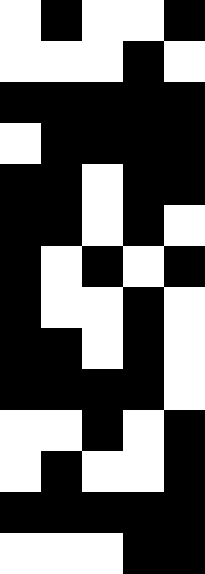[["white", "black", "white", "white", "black"], ["white", "white", "white", "black", "white"], ["black", "black", "black", "black", "black"], ["white", "black", "black", "black", "black"], ["black", "black", "white", "black", "black"], ["black", "black", "white", "black", "white"], ["black", "white", "black", "white", "black"], ["black", "white", "white", "black", "white"], ["black", "black", "white", "black", "white"], ["black", "black", "black", "black", "white"], ["white", "white", "black", "white", "black"], ["white", "black", "white", "white", "black"], ["black", "black", "black", "black", "black"], ["white", "white", "white", "black", "black"]]